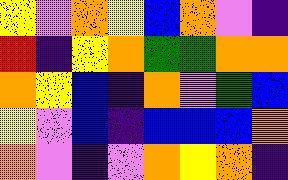[["yellow", "violet", "orange", "yellow", "blue", "orange", "violet", "indigo"], ["red", "indigo", "yellow", "orange", "green", "green", "orange", "orange"], ["orange", "yellow", "blue", "indigo", "orange", "violet", "green", "blue"], ["yellow", "violet", "blue", "indigo", "blue", "blue", "blue", "orange"], ["orange", "violet", "indigo", "violet", "orange", "yellow", "orange", "indigo"]]